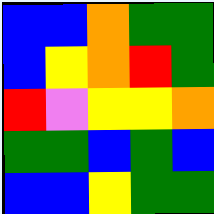[["blue", "blue", "orange", "green", "green"], ["blue", "yellow", "orange", "red", "green"], ["red", "violet", "yellow", "yellow", "orange"], ["green", "green", "blue", "green", "blue"], ["blue", "blue", "yellow", "green", "green"]]